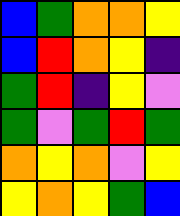[["blue", "green", "orange", "orange", "yellow"], ["blue", "red", "orange", "yellow", "indigo"], ["green", "red", "indigo", "yellow", "violet"], ["green", "violet", "green", "red", "green"], ["orange", "yellow", "orange", "violet", "yellow"], ["yellow", "orange", "yellow", "green", "blue"]]